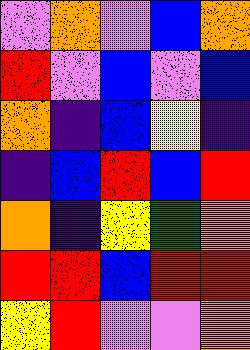[["violet", "orange", "violet", "blue", "orange"], ["red", "violet", "blue", "violet", "blue"], ["orange", "indigo", "blue", "yellow", "indigo"], ["indigo", "blue", "red", "blue", "red"], ["orange", "indigo", "yellow", "green", "orange"], ["red", "red", "blue", "red", "red"], ["yellow", "red", "violet", "violet", "orange"]]